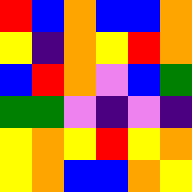[["red", "blue", "orange", "blue", "blue", "orange"], ["yellow", "indigo", "orange", "yellow", "red", "orange"], ["blue", "red", "orange", "violet", "blue", "green"], ["green", "green", "violet", "indigo", "violet", "indigo"], ["yellow", "orange", "yellow", "red", "yellow", "orange"], ["yellow", "orange", "blue", "blue", "orange", "yellow"]]